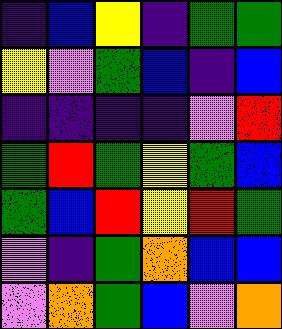[["indigo", "blue", "yellow", "indigo", "green", "green"], ["yellow", "violet", "green", "blue", "indigo", "blue"], ["indigo", "indigo", "indigo", "indigo", "violet", "red"], ["green", "red", "green", "yellow", "green", "blue"], ["green", "blue", "red", "yellow", "red", "green"], ["violet", "indigo", "green", "orange", "blue", "blue"], ["violet", "orange", "green", "blue", "violet", "orange"]]